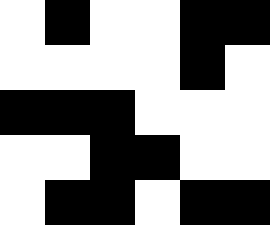[["white", "black", "white", "white", "black", "black"], ["white", "white", "white", "white", "black", "white"], ["black", "black", "black", "white", "white", "white"], ["white", "white", "black", "black", "white", "white"], ["white", "black", "black", "white", "black", "black"]]